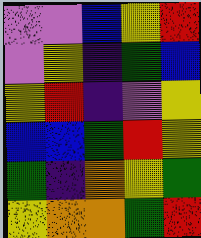[["violet", "violet", "blue", "yellow", "red"], ["violet", "yellow", "indigo", "green", "blue"], ["yellow", "red", "indigo", "violet", "yellow"], ["blue", "blue", "green", "red", "yellow"], ["green", "indigo", "orange", "yellow", "green"], ["yellow", "orange", "orange", "green", "red"]]